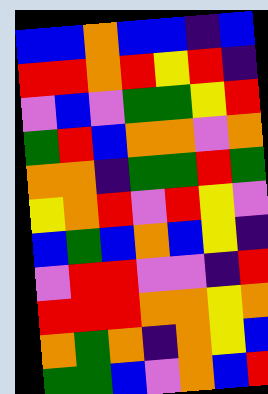[["blue", "blue", "orange", "blue", "blue", "indigo", "blue"], ["red", "red", "orange", "red", "yellow", "red", "indigo"], ["violet", "blue", "violet", "green", "green", "yellow", "red"], ["green", "red", "blue", "orange", "orange", "violet", "orange"], ["orange", "orange", "indigo", "green", "green", "red", "green"], ["yellow", "orange", "red", "violet", "red", "yellow", "violet"], ["blue", "green", "blue", "orange", "blue", "yellow", "indigo"], ["violet", "red", "red", "violet", "violet", "indigo", "red"], ["red", "red", "red", "orange", "orange", "yellow", "orange"], ["orange", "green", "orange", "indigo", "orange", "yellow", "blue"], ["green", "green", "blue", "violet", "orange", "blue", "red"]]